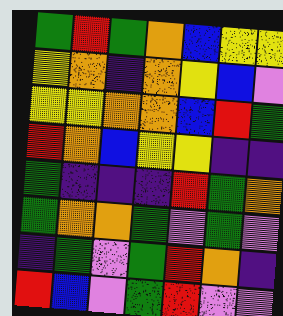[["green", "red", "green", "orange", "blue", "yellow", "yellow"], ["yellow", "orange", "indigo", "orange", "yellow", "blue", "violet"], ["yellow", "yellow", "orange", "orange", "blue", "red", "green"], ["red", "orange", "blue", "yellow", "yellow", "indigo", "indigo"], ["green", "indigo", "indigo", "indigo", "red", "green", "orange"], ["green", "orange", "orange", "green", "violet", "green", "violet"], ["indigo", "green", "violet", "green", "red", "orange", "indigo"], ["red", "blue", "violet", "green", "red", "violet", "violet"]]